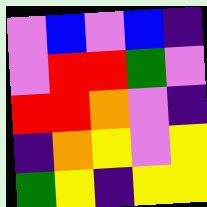[["violet", "blue", "violet", "blue", "indigo"], ["violet", "red", "red", "green", "violet"], ["red", "red", "orange", "violet", "indigo"], ["indigo", "orange", "yellow", "violet", "yellow"], ["green", "yellow", "indigo", "yellow", "yellow"]]